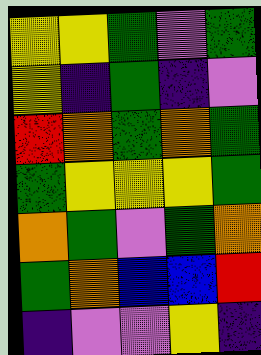[["yellow", "yellow", "green", "violet", "green"], ["yellow", "indigo", "green", "indigo", "violet"], ["red", "orange", "green", "orange", "green"], ["green", "yellow", "yellow", "yellow", "green"], ["orange", "green", "violet", "green", "orange"], ["green", "orange", "blue", "blue", "red"], ["indigo", "violet", "violet", "yellow", "indigo"]]